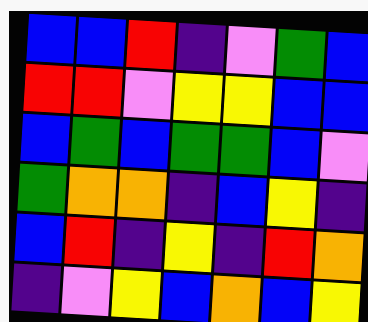[["blue", "blue", "red", "indigo", "violet", "green", "blue"], ["red", "red", "violet", "yellow", "yellow", "blue", "blue"], ["blue", "green", "blue", "green", "green", "blue", "violet"], ["green", "orange", "orange", "indigo", "blue", "yellow", "indigo"], ["blue", "red", "indigo", "yellow", "indigo", "red", "orange"], ["indigo", "violet", "yellow", "blue", "orange", "blue", "yellow"]]